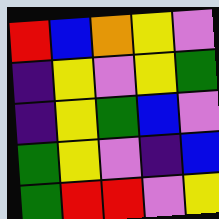[["red", "blue", "orange", "yellow", "violet"], ["indigo", "yellow", "violet", "yellow", "green"], ["indigo", "yellow", "green", "blue", "violet"], ["green", "yellow", "violet", "indigo", "blue"], ["green", "red", "red", "violet", "yellow"]]